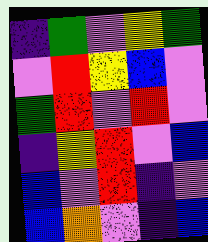[["indigo", "green", "violet", "yellow", "green"], ["violet", "red", "yellow", "blue", "violet"], ["green", "red", "violet", "red", "violet"], ["indigo", "yellow", "red", "violet", "blue"], ["blue", "violet", "red", "indigo", "violet"], ["blue", "orange", "violet", "indigo", "blue"]]